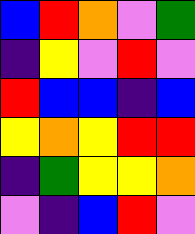[["blue", "red", "orange", "violet", "green"], ["indigo", "yellow", "violet", "red", "violet"], ["red", "blue", "blue", "indigo", "blue"], ["yellow", "orange", "yellow", "red", "red"], ["indigo", "green", "yellow", "yellow", "orange"], ["violet", "indigo", "blue", "red", "violet"]]